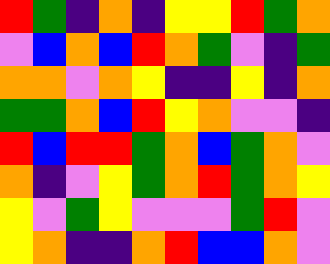[["red", "green", "indigo", "orange", "indigo", "yellow", "yellow", "red", "green", "orange"], ["violet", "blue", "orange", "blue", "red", "orange", "green", "violet", "indigo", "green"], ["orange", "orange", "violet", "orange", "yellow", "indigo", "indigo", "yellow", "indigo", "orange"], ["green", "green", "orange", "blue", "red", "yellow", "orange", "violet", "violet", "indigo"], ["red", "blue", "red", "red", "green", "orange", "blue", "green", "orange", "violet"], ["orange", "indigo", "violet", "yellow", "green", "orange", "red", "green", "orange", "yellow"], ["yellow", "violet", "green", "yellow", "violet", "violet", "violet", "green", "red", "violet"], ["yellow", "orange", "indigo", "indigo", "orange", "red", "blue", "blue", "orange", "violet"]]